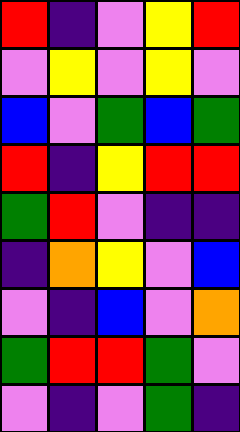[["red", "indigo", "violet", "yellow", "red"], ["violet", "yellow", "violet", "yellow", "violet"], ["blue", "violet", "green", "blue", "green"], ["red", "indigo", "yellow", "red", "red"], ["green", "red", "violet", "indigo", "indigo"], ["indigo", "orange", "yellow", "violet", "blue"], ["violet", "indigo", "blue", "violet", "orange"], ["green", "red", "red", "green", "violet"], ["violet", "indigo", "violet", "green", "indigo"]]